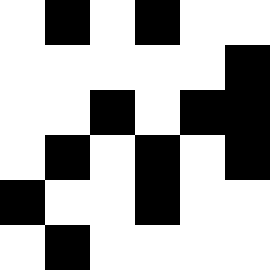[["white", "black", "white", "black", "white", "white"], ["white", "white", "white", "white", "white", "black"], ["white", "white", "black", "white", "black", "black"], ["white", "black", "white", "black", "white", "black"], ["black", "white", "white", "black", "white", "white"], ["white", "black", "white", "white", "white", "white"]]